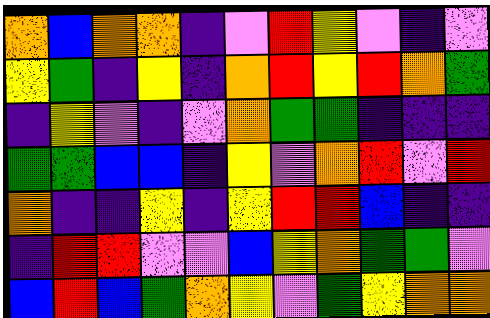[["orange", "blue", "orange", "orange", "indigo", "violet", "red", "yellow", "violet", "indigo", "violet"], ["yellow", "green", "indigo", "yellow", "indigo", "orange", "red", "yellow", "red", "orange", "green"], ["indigo", "yellow", "violet", "indigo", "violet", "orange", "green", "green", "indigo", "indigo", "indigo"], ["green", "green", "blue", "blue", "indigo", "yellow", "violet", "orange", "red", "violet", "red"], ["orange", "indigo", "indigo", "yellow", "indigo", "yellow", "red", "red", "blue", "indigo", "indigo"], ["indigo", "red", "red", "violet", "violet", "blue", "yellow", "orange", "green", "green", "violet"], ["blue", "red", "blue", "green", "orange", "yellow", "violet", "green", "yellow", "orange", "orange"]]